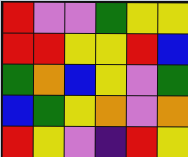[["red", "violet", "violet", "green", "yellow", "yellow"], ["red", "red", "yellow", "yellow", "red", "blue"], ["green", "orange", "blue", "yellow", "violet", "green"], ["blue", "green", "yellow", "orange", "violet", "orange"], ["red", "yellow", "violet", "indigo", "red", "yellow"]]